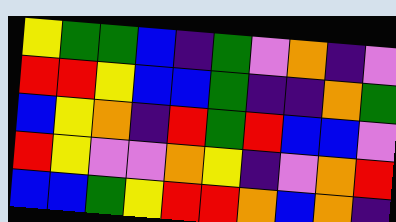[["yellow", "green", "green", "blue", "indigo", "green", "violet", "orange", "indigo", "violet"], ["red", "red", "yellow", "blue", "blue", "green", "indigo", "indigo", "orange", "green"], ["blue", "yellow", "orange", "indigo", "red", "green", "red", "blue", "blue", "violet"], ["red", "yellow", "violet", "violet", "orange", "yellow", "indigo", "violet", "orange", "red"], ["blue", "blue", "green", "yellow", "red", "red", "orange", "blue", "orange", "indigo"]]